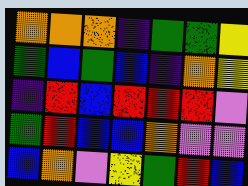[["orange", "orange", "orange", "indigo", "green", "green", "yellow"], ["green", "blue", "green", "blue", "indigo", "orange", "yellow"], ["indigo", "red", "blue", "red", "red", "red", "violet"], ["green", "red", "blue", "blue", "orange", "violet", "violet"], ["blue", "orange", "violet", "yellow", "green", "red", "blue"]]